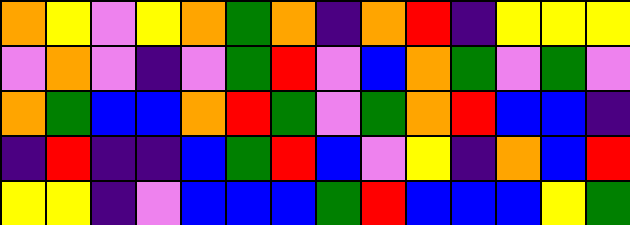[["orange", "yellow", "violet", "yellow", "orange", "green", "orange", "indigo", "orange", "red", "indigo", "yellow", "yellow", "yellow"], ["violet", "orange", "violet", "indigo", "violet", "green", "red", "violet", "blue", "orange", "green", "violet", "green", "violet"], ["orange", "green", "blue", "blue", "orange", "red", "green", "violet", "green", "orange", "red", "blue", "blue", "indigo"], ["indigo", "red", "indigo", "indigo", "blue", "green", "red", "blue", "violet", "yellow", "indigo", "orange", "blue", "red"], ["yellow", "yellow", "indigo", "violet", "blue", "blue", "blue", "green", "red", "blue", "blue", "blue", "yellow", "green"]]